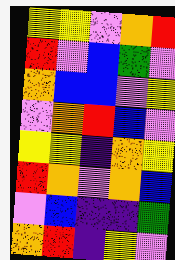[["yellow", "yellow", "violet", "orange", "red"], ["red", "violet", "blue", "green", "violet"], ["orange", "blue", "blue", "violet", "yellow"], ["violet", "orange", "red", "blue", "violet"], ["yellow", "yellow", "indigo", "orange", "yellow"], ["red", "orange", "violet", "orange", "blue"], ["violet", "blue", "indigo", "indigo", "green"], ["orange", "red", "indigo", "yellow", "violet"]]